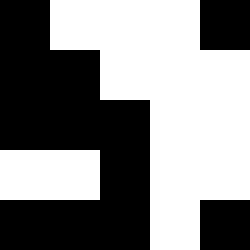[["black", "white", "white", "white", "black"], ["black", "black", "white", "white", "white"], ["black", "black", "black", "white", "white"], ["white", "white", "black", "white", "white"], ["black", "black", "black", "white", "black"]]